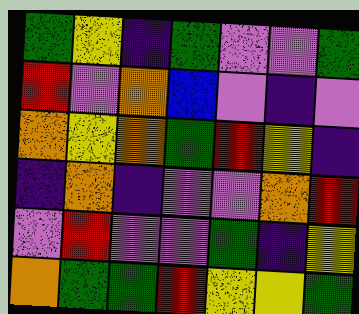[["green", "yellow", "indigo", "green", "violet", "violet", "green"], ["red", "violet", "orange", "blue", "violet", "indigo", "violet"], ["orange", "yellow", "orange", "green", "red", "yellow", "indigo"], ["indigo", "orange", "indigo", "violet", "violet", "orange", "red"], ["violet", "red", "violet", "violet", "green", "indigo", "yellow"], ["orange", "green", "green", "red", "yellow", "yellow", "green"]]